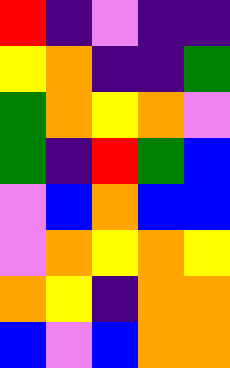[["red", "indigo", "violet", "indigo", "indigo"], ["yellow", "orange", "indigo", "indigo", "green"], ["green", "orange", "yellow", "orange", "violet"], ["green", "indigo", "red", "green", "blue"], ["violet", "blue", "orange", "blue", "blue"], ["violet", "orange", "yellow", "orange", "yellow"], ["orange", "yellow", "indigo", "orange", "orange"], ["blue", "violet", "blue", "orange", "orange"]]